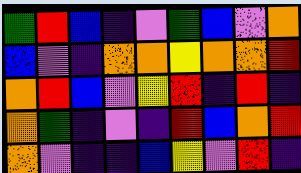[["green", "red", "blue", "indigo", "violet", "green", "blue", "violet", "orange"], ["blue", "violet", "indigo", "orange", "orange", "yellow", "orange", "orange", "red"], ["orange", "red", "blue", "violet", "yellow", "red", "indigo", "red", "indigo"], ["orange", "green", "indigo", "violet", "indigo", "red", "blue", "orange", "red"], ["orange", "violet", "indigo", "indigo", "blue", "yellow", "violet", "red", "indigo"]]